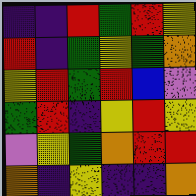[["indigo", "indigo", "red", "green", "red", "yellow"], ["red", "indigo", "green", "yellow", "green", "orange"], ["yellow", "red", "green", "red", "blue", "violet"], ["green", "red", "indigo", "yellow", "red", "yellow"], ["violet", "yellow", "green", "orange", "red", "red"], ["orange", "indigo", "yellow", "indigo", "indigo", "orange"]]